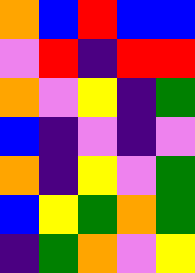[["orange", "blue", "red", "blue", "blue"], ["violet", "red", "indigo", "red", "red"], ["orange", "violet", "yellow", "indigo", "green"], ["blue", "indigo", "violet", "indigo", "violet"], ["orange", "indigo", "yellow", "violet", "green"], ["blue", "yellow", "green", "orange", "green"], ["indigo", "green", "orange", "violet", "yellow"]]